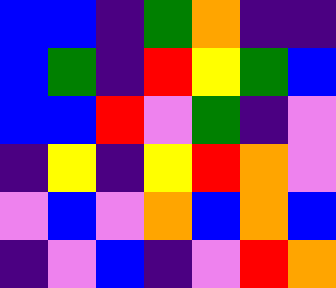[["blue", "blue", "indigo", "green", "orange", "indigo", "indigo"], ["blue", "green", "indigo", "red", "yellow", "green", "blue"], ["blue", "blue", "red", "violet", "green", "indigo", "violet"], ["indigo", "yellow", "indigo", "yellow", "red", "orange", "violet"], ["violet", "blue", "violet", "orange", "blue", "orange", "blue"], ["indigo", "violet", "blue", "indigo", "violet", "red", "orange"]]